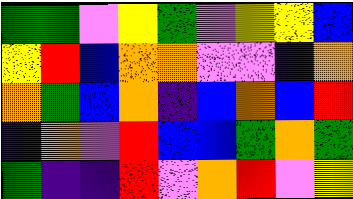[["green", "green", "violet", "yellow", "green", "violet", "yellow", "yellow", "blue"], ["yellow", "red", "blue", "orange", "orange", "violet", "violet", "indigo", "orange"], ["orange", "green", "blue", "orange", "indigo", "blue", "orange", "blue", "red"], ["indigo", "orange", "violet", "red", "blue", "blue", "green", "orange", "green"], ["green", "indigo", "indigo", "red", "violet", "orange", "red", "violet", "yellow"]]